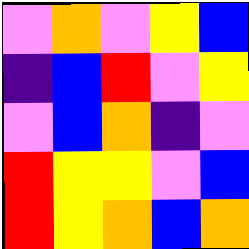[["violet", "orange", "violet", "yellow", "blue"], ["indigo", "blue", "red", "violet", "yellow"], ["violet", "blue", "orange", "indigo", "violet"], ["red", "yellow", "yellow", "violet", "blue"], ["red", "yellow", "orange", "blue", "orange"]]